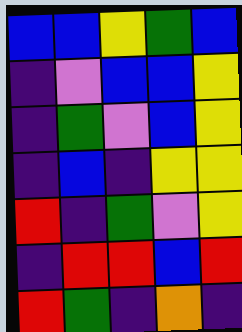[["blue", "blue", "yellow", "green", "blue"], ["indigo", "violet", "blue", "blue", "yellow"], ["indigo", "green", "violet", "blue", "yellow"], ["indigo", "blue", "indigo", "yellow", "yellow"], ["red", "indigo", "green", "violet", "yellow"], ["indigo", "red", "red", "blue", "red"], ["red", "green", "indigo", "orange", "indigo"]]